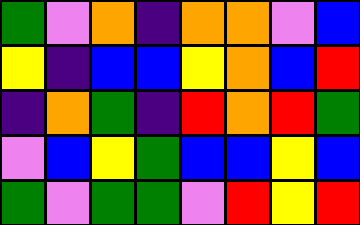[["green", "violet", "orange", "indigo", "orange", "orange", "violet", "blue"], ["yellow", "indigo", "blue", "blue", "yellow", "orange", "blue", "red"], ["indigo", "orange", "green", "indigo", "red", "orange", "red", "green"], ["violet", "blue", "yellow", "green", "blue", "blue", "yellow", "blue"], ["green", "violet", "green", "green", "violet", "red", "yellow", "red"]]